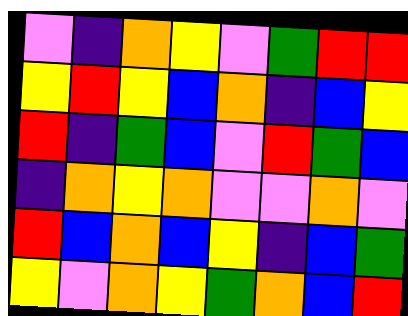[["violet", "indigo", "orange", "yellow", "violet", "green", "red", "red"], ["yellow", "red", "yellow", "blue", "orange", "indigo", "blue", "yellow"], ["red", "indigo", "green", "blue", "violet", "red", "green", "blue"], ["indigo", "orange", "yellow", "orange", "violet", "violet", "orange", "violet"], ["red", "blue", "orange", "blue", "yellow", "indigo", "blue", "green"], ["yellow", "violet", "orange", "yellow", "green", "orange", "blue", "red"]]